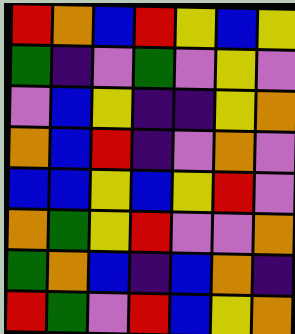[["red", "orange", "blue", "red", "yellow", "blue", "yellow"], ["green", "indigo", "violet", "green", "violet", "yellow", "violet"], ["violet", "blue", "yellow", "indigo", "indigo", "yellow", "orange"], ["orange", "blue", "red", "indigo", "violet", "orange", "violet"], ["blue", "blue", "yellow", "blue", "yellow", "red", "violet"], ["orange", "green", "yellow", "red", "violet", "violet", "orange"], ["green", "orange", "blue", "indigo", "blue", "orange", "indigo"], ["red", "green", "violet", "red", "blue", "yellow", "orange"]]